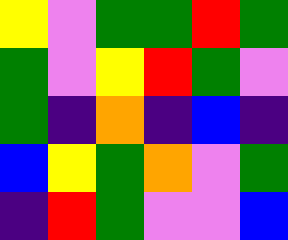[["yellow", "violet", "green", "green", "red", "green"], ["green", "violet", "yellow", "red", "green", "violet"], ["green", "indigo", "orange", "indigo", "blue", "indigo"], ["blue", "yellow", "green", "orange", "violet", "green"], ["indigo", "red", "green", "violet", "violet", "blue"]]